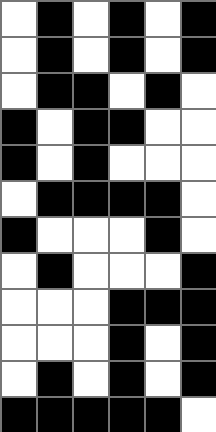[["white", "black", "white", "black", "white", "black"], ["white", "black", "white", "black", "white", "black"], ["white", "black", "black", "white", "black", "white"], ["black", "white", "black", "black", "white", "white"], ["black", "white", "black", "white", "white", "white"], ["white", "black", "black", "black", "black", "white"], ["black", "white", "white", "white", "black", "white"], ["white", "black", "white", "white", "white", "black"], ["white", "white", "white", "black", "black", "black"], ["white", "white", "white", "black", "white", "black"], ["white", "black", "white", "black", "white", "black"], ["black", "black", "black", "black", "black", "white"]]